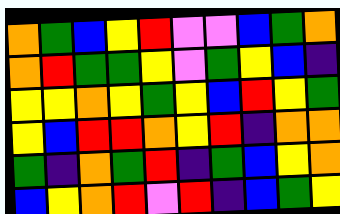[["orange", "green", "blue", "yellow", "red", "violet", "violet", "blue", "green", "orange"], ["orange", "red", "green", "green", "yellow", "violet", "green", "yellow", "blue", "indigo"], ["yellow", "yellow", "orange", "yellow", "green", "yellow", "blue", "red", "yellow", "green"], ["yellow", "blue", "red", "red", "orange", "yellow", "red", "indigo", "orange", "orange"], ["green", "indigo", "orange", "green", "red", "indigo", "green", "blue", "yellow", "orange"], ["blue", "yellow", "orange", "red", "violet", "red", "indigo", "blue", "green", "yellow"]]